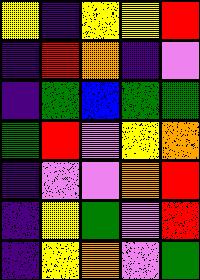[["yellow", "indigo", "yellow", "yellow", "red"], ["indigo", "red", "orange", "indigo", "violet"], ["indigo", "green", "blue", "green", "green"], ["green", "red", "violet", "yellow", "orange"], ["indigo", "violet", "violet", "orange", "red"], ["indigo", "yellow", "green", "violet", "red"], ["indigo", "yellow", "orange", "violet", "green"]]